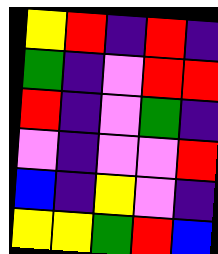[["yellow", "red", "indigo", "red", "indigo"], ["green", "indigo", "violet", "red", "red"], ["red", "indigo", "violet", "green", "indigo"], ["violet", "indigo", "violet", "violet", "red"], ["blue", "indigo", "yellow", "violet", "indigo"], ["yellow", "yellow", "green", "red", "blue"]]